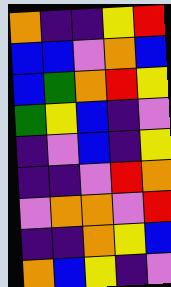[["orange", "indigo", "indigo", "yellow", "red"], ["blue", "blue", "violet", "orange", "blue"], ["blue", "green", "orange", "red", "yellow"], ["green", "yellow", "blue", "indigo", "violet"], ["indigo", "violet", "blue", "indigo", "yellow"], ["indigo", "indigo", "violet", "red", "orange"], ["violet", "orange", "orange", "violet", "red"], ["indigo", "indigo", "orange", "yellow", "blue"], ["orange", "blue", "yellow", "indigo", "violet"]]